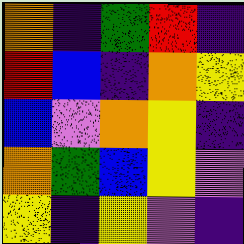[["orange", "indigo", "green", "red", "indigo"], ["red", "blue", "indigo", "orange", "yellow"], ["blue", "violet", "orange", "yellow", "indigo"], ["orange", "green", "blue", "yellow", "violet"], ["yellow", "indigo", "yellow", "violet", "indigo"]]